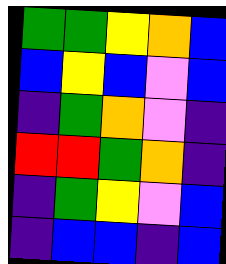[["green", "green", "yellow", "orange", "blue"], ["blue", "yellow", "blue", "violet", "blue"], ["indigo", "green", "orange", "violet", "indigo"], ["red", "red", "green", "orange", "indigo"], ["indigo", "green", "yellow", "violet", "blue"], ["indigo", "blue", "blue", "indigo", "blue"]]